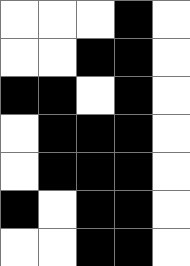[["white", "white", "white", "black", "white"], ["white", "white", "black", "black", "white"], ["black", "black", "white", "black", "white"], ["white", "black", "black", "black", "white"], ["white", "black", "black", "black", "white"], ["black", "white", "black", "black", "white"], ["white", "white", "black", "black", "white"]]